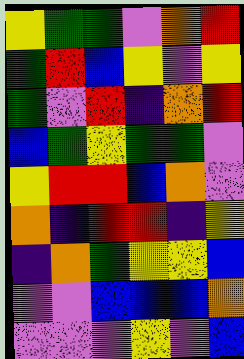[["yellow", "green", "green", "violet", "orange", "red"], ["green", "red", "blue", "yellow", "violet", "yellow"], ["green", "violet", "red", "indigo", "orange", "red"], ["blue", "green", "yellow", "green", "green", "violet"], ["yellow", "red", "red", "blue", "orange", "violet"], ["orange", "indigo", "red", "red", "indigo", "yellow"], ["indigo", "orange", "green", "yellow", "yellow", "blue"], ["violet", "violet", "blue", "blue", "blue", "orange"], ["violet", "violet", "violet", "yellow", "violet", "blue"]]